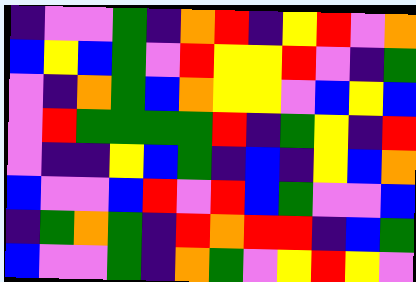[["indigo", "violet", "violet", "green", "indigo", "orange", "red", "indigo", "yellow", "red", "violet", "orange"], ["blue", "yellow", "blue", "green", "violet", "red", "yellow", "yellow", "red", "violet", "indigo", "green"], ["violet", "indigo", "orange", "green", "blue", "orange", "yellow", "yellow", "violet", "blue", "yellow", "blue"], ["violet", "red", "green", "green", "green", "green", "red", "indigo", "green", "yellow", "indigo", "red"], ["violet", "indigo", "indigo", "yellow", "blue", "green", "indigo", "blue", "indigo", "yellow", "blue", "orange"], ["blue", "violet", "violet", "blue", "red", "violet", "red", "blue", "green", "violet", "violet", "blue"], ["indigo", "green", "orange", "green", "indigo", "red", "orange", "red", "red", "indigo", "blue", "green"], ["blue", "violet", "violet", "green", "indigo", "orange", "green", "violet", "yellow", "red", "yellow", "violet"]]